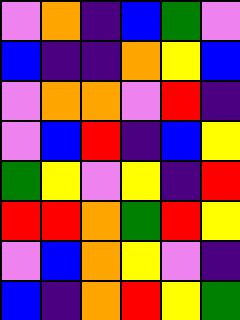[["violet", "orange", "indigo", "blue", "green", "violet"], ["blue", "indigo", "indigo", "orange", "yellow", "blue"], ["violet", "orange", "orange", "violet", "red", "indigo"], ["violet", "blue", "red", "indigo", "blue", "yellow"], ["green", "yellow", "violet", "yellow", "indigo", "red"], ["red", "red", "orange", "green", "red", "yellow"], ["violet", "blue", "orange", "yellow", "violet", "indigo"], ["blue", "indigo", "orange", "red", "yellow", "green"]]